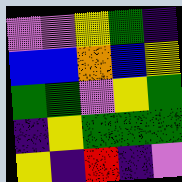[["violet", "violet", "yellow", "green", "indigo"], ["blue", "blue", "orange", "blue", "yellow"], ["green", "green", "violet", "yellow", "green"], ["indigo", "yellow", "green", "green", "green"], ["yellow", "indigo", "red", "indigo", "violet"]]